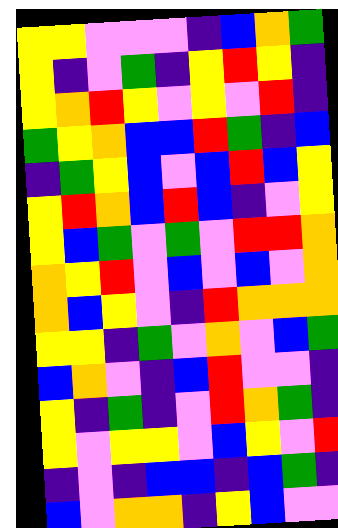[["yellow", "yellow", "violet", "violet", "violet", "indigo", "blue", "orange", "green"], ["yellow", "indigo", "violet", "green", "indigo", "yellow", "red", "yellow", "indigo"], ["yellow", "orange", "red", "yellow", "violet", "yellow", "violet", "red", "indigo"], ["green", "yellow", "orange", "blue", "blue", "red", "green", "indigo", "blue"], ["indigo", "green", "yellow", "blue", "violet", "blue", "red", "blue", "yellow"], ["yellow", "red", "orange", "blue", "red", "blue", "indigo", "violet", "yellow"], ["yellow", "blue", "green", "violet", "green", "violet", "red", "red", "orange"], ["orange", "yellow", "red", "violet", "blue", "violet", "blue", "violet", "orange"], ["orange", "blue", "yellow", "violet", "indigo", "red", "orange", "orange", "orange"], ["yellow", "yellow", "indigo", "green", "violet", "orange", "violet", "blue", "green"], ["blue", "orange", "violet", "indigo", "blue", "red", "violet", "violet", "indigo"], ["yellow", "indigo", "green", "indigo", "violet", "red", "orange", "green", "indigo"], ["yellow", "violet", "yellow", "yellow", "violet", "blue", "yellow", "violet", "red"], ["indigo", "violet", "indigo", "blue", "blue", "indigo", "blue", "green", "indigo"], ["blue", "violet", "orange", "orange", "indigo", "yellow", "blue", "violet", "violet"]]